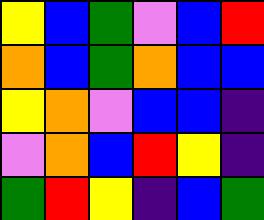[["yellow", "blue", "green", "violet", "blue", "red"], ["orange", "blue", "green", "orange", "blue", "blue"], ["yellow", "orange", "violet", "blue", "blue", "indigo"], ["violet", "orange", "blue", "red", "yellow", "indigo"], ["green", "red", "yellow", "indigo", "blue", "green"]]